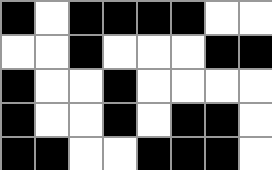[["black", "white", "black", "black", "black", "black", "white", "white"], ["white", "white", "black", "white", "white", "white", "black", "black"], ["black", "white", "white", "black", "white", "white", "white", "white"], ["black", "white", "white", "black", "white", "black", "black", "white"], ["black", "black", "white", "white", "black", "black", "black", "white"]]